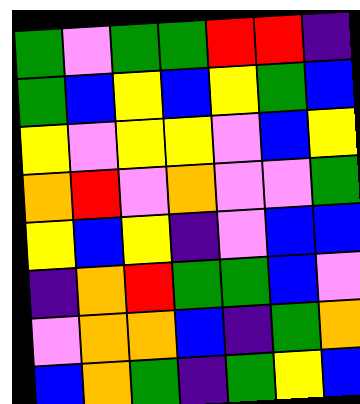[["green", "violet", "green", "green", "red", "red", "indigo"], ["green", "blue", "yellow", "blue", "yellow", "green", "blue"], ["yellow", "violet", "yellow", "yellow", "violet", "blue", "yellow"], ["orange", "red", "violet", "orange", "violet", "violet", "green"], ["yellow", "blue", "yellow", "indigo", "violet", "blue", "blue"], ["indigo", "orange", "red", "green", "green", "blue", "violet"], ["violet", "orange", "orange", "blue", "indigo", "green", "orange"], ["blue", "orange", "green", "indigo", "green", "yellow", "blue"]]